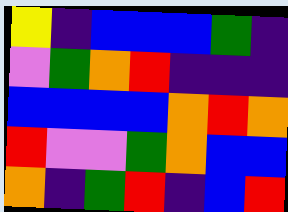[["yellow", "indigo", "blue", "blue", "blue", "green", "indigo"], ["violet", "green", "orange", "red", "indigo", "indigo", "indigo"], ["blue", "blue", "blue", "blue", "orange", "red", "orange"], ["red", "violet", "violet", "green", "orange", "blue", "blue"], ["orange", "indigo", "green", "red", "indigo", "blue", "red"]]